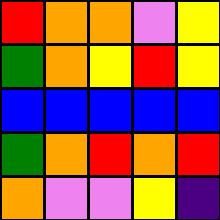[["red", "orange", "orange", "violet", "yellow"], ["green", "orange", "yellow", "red", "yellow"], ["blue", "blue", "blue", "blue", "blue"], ["green", "orange", "red", "orange", "red"], ["orange", "violet", "violet", "yellow", "indigo"]]